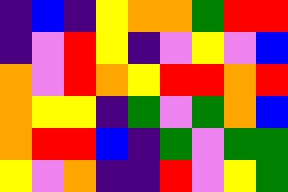[["indigo", "blue", "indigo", "yellow", "orange", "orange", "green", "red", "red"], ["indigo", "violet", "red", "yellow", "indigo", "violet", "yellow", "violet", "blue"], ["orange", "violet", "red", "orange", "yellow", "red", "red", "orange", "red"], ["orange", "yellow", "yellow", "indigo", "green", "violet", "green", "orange", "blue"], ["orange", "red", "red", "blue", "indigo", "green", "violet", "green", "green"], ["yellow", "violet", "orange", "indigo", "indigo", "red", "violet", "yellow", "green"]]